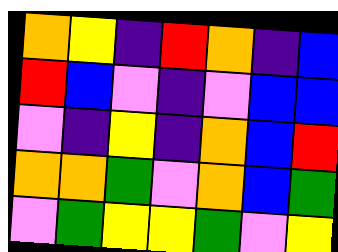[["orange", "yellow", "indigo", "red", "orange", "indigo", "blue"], ["red", "blue", "violet", "indigo", "violet", "blue", "blue"], ["violet", "indigo", "yellow", "indigo", "orange", "blue", "red"], ["orange", "orange", "green", "violet", "orange", "blue", "green"], ["violet", "green", "yellow", "yellow", "green", "violet", "yellow"]]